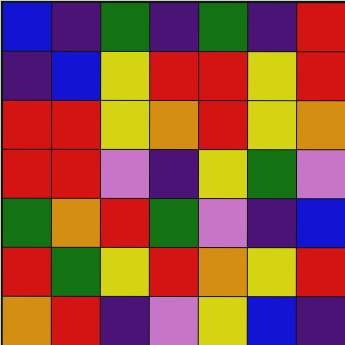[["blue", "indigo", "green", "indigo", "green", "indigo", "red"], ["indigo", "blue", "yellow", "red", "red", "yellow", "red"], ["red", "red", "yellow", "orange", "red", "yellow", "orange"], ["red", "red", "violet", "indigo", "yellow", "green", "violet"], ["green", "orange", "red", "green", "violet", "indigo", "blue"], ["red", "green", "yellow", "red", "orange", "yellow", "red"], ["orange", "red", "indigo", "violet", "yellow", "blue", "indigo"]]